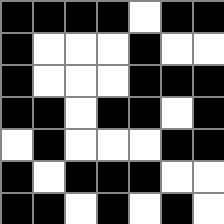[["black", "black", "black", "black", "white", "black", "black"], ["black", "white", "white", "white", "black", "white", "white"], ["black", "white", "white", "white", "black", "black", "black"], ["black", "black", "white", "black", "black", "white", "black"], ["white", "black", "white", "white", "white", "black", "black"], ["black", "white", "black", "black", "black", "white", "white"], ["black", "black", "white", "black", "white", "black", "white"]]